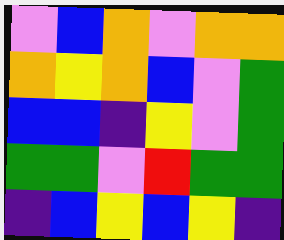[["violet", "blue", "orange", "violet", "orange", "orange"], ["orange", "yellow", "orange", "blue", "violet", "green"], ["blue", "blue", "indigo", "yellow", "violet", "green"], ["green", "green", "violet", "red", "green", "green"], ["indigo", "blue", "yellow", "blue", "yellow", "indigo"]]